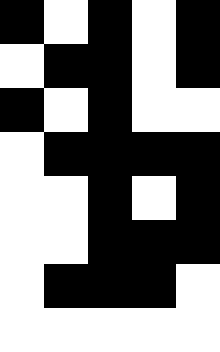[["black", "white", "black", "white", "black"], ["white", "black", "black", "white", "black"], ["black", "white", "black", "white", "white"], ["white", "black", "black", "black", "black"], ["white", "white", "black", "white", "black"], ["white", "white", "black", "black", "black"], ["white", "black", "black", "black", "white"], ["white", "white", "white", "white", "white"]]